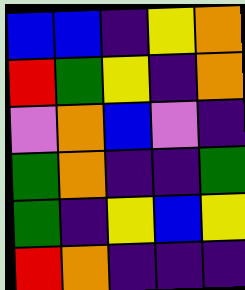[["blue", "blue", "indigo", "yellow", "orange"], ["red", "green", "yellow", "indigo", "orange"], ["violet", "orange", "blue", "violet", "indigo"], ["green", "orange", "indigo", "indigo", "green"], ["green", "indigo", "yellow", "blue", "yellow"], ["red", "orange", "indigo", "indigo", "indigo"]]